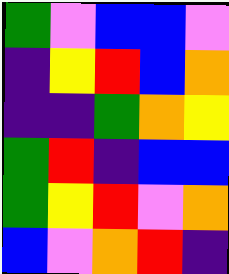[["green", "violet", "blue", "blue", "violet"], ["indigo", "yellow", "red", "blue", "orange"], ["indigo", "indigo", "green", "orange", "yellow"], ["green", "red", "indigo", "blue", "blue"], ["green", "yellow", "red", "violet", "orange"], ["blue", "violet", "orange", "red", "indigo"]]